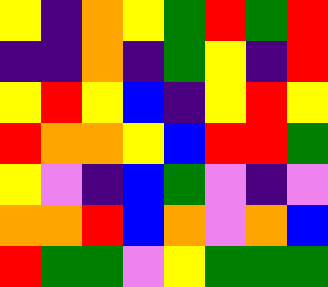[["yellow", "indigo", "orange", "yellow", "green", "red", "green", "red"], ["indigo", "indigo", "orange", "indigo", "green", "yellow", "indigo", "red"], ["yellow", "red", "yellow", "blue", "indigo", "yellow", "red", "yellow"], ["red", "orange", "orange", "yellow", "blue", "red", "red", "green"], ["yellow", "violet", "indigo", "blue", "green", "violet", "indigo", "violet"], ["orange", "orange", "red", "blue", "orange", "violet", "orange", "blue"], ["red", "green", "green", "violet", "yellow", "green", "green", "green"]]